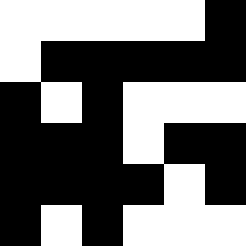[["white", "white", "white", "white", "white", "black"], ["white", "black", "black", "black", "black", "black"], ["black", "white", "black", "white", "white", "white"], ["black", "black", "black", "white", "black", "black"], ["black", "black", "black", "black", "white", "black"], ["black", "white", "black", "white", "white", "white"]]